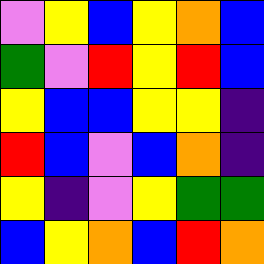[["violet", "yellow", "blue", "yellow", "orange", "blue"], ["green", "violet", "red", "yellow", "red", "blue"], ["yellow", "blue", "blue", "yellow", "yellow", "indigo"], ["red", "blue", "violet", "blue", "orange", "indigo"], ["yellow", "indigo", "violet", "yellow", "green", "green"], ["blue", "yellow", "orange", "blue", "red", "orange"]]